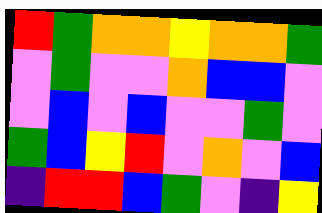[["red", "green", "orange", "orange", "yellow", "orange", "orange", "green"], ["violet", "green", "violet", "violet", "orange", "blue", "blue", "violet"], ["violet", "blue", "violet", "blue", "violet", "violet", "green", "violet"], ["green", "blue", "yellow", "red", "violet", "orange", "violet", "blue"], ["indigo", "red", "red", "blue", "green", "violet", "indigo", "yellow"]]